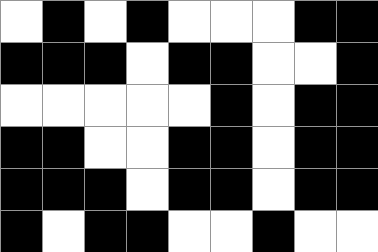[["white", "black", "white", "black", "white", "white", "white", "black", "black"], ["black", "black", "black", "white", "black", "black", "white", "white", "black"], ["white", "white", "white", "white", "white", "black", "white", "black", "black"], ["black", "black", "white", "white", "black", "black", "white", "black", "black"], ["black", "black", "black", "white", "black", "black", "white", "black", "black"], ["black", "white", "black", "black", "white", "white", "black", "white", "white"]]